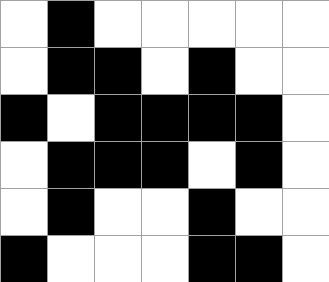[["white", "black", "white", "white", "white", "white", "white"], ["white", "black", "black", "white", "black", "white", "white"], ["black", "white", "black", "black", "black", "black", "white"], ["white", "black", "black", "black", "white", "black", "white"], ["white", "black", "white", "white", "black", "white", "white"], ["black", "white", "white", "white", "black", "black", "white"]]